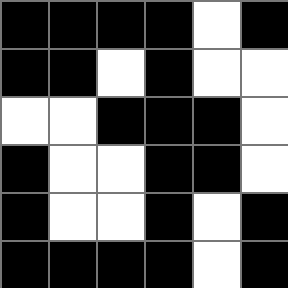[["black", "black", "black", "black", "white", "black"], ["black", "black", "white", "black", "white", "white"], ["white", "white", "black", "black", "black", "white"], ["black", "white", "white", "black", "black", "white"], ["black", "white", "white", "black", "white", "black"], ["black", "black", "black", "black", "white", "black"]]